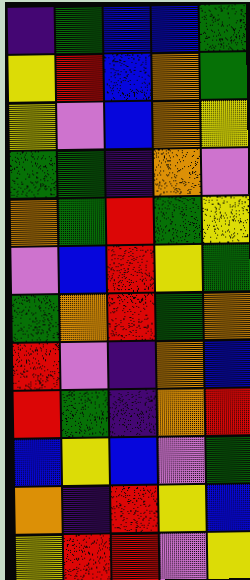[["indigo", "green", "blue", "blue", "green"], ["yellow", "red", "blue", "orange", "green"], ["yellow", "violet", "blue", "orange", "yellow"], ["green", "green", "indigo", "orange", "violet"], ["orange", "green", "red", "green", "yellow"], ["violet", "blue", "red", "yellow", "green"], ["green", "orange", "red", "green", "orange"], ["red", "violet", "indigo", "orange", "blue"], ["red", "green", "indigo", "orange", "red"], ["blue", "yellow", "blue", "violet", "green"], ["orange", "indigo", "red", "yellow", "blue"], ["yellow", "red", "red", "violet", "yellow"]]